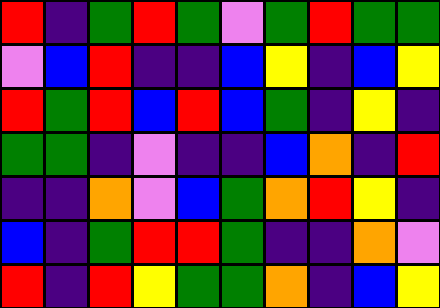[["red", "indigo", "green", "red", "green", "violet", "green", "red", "green", "green"], ["violet", "blue", "red", "indigo", "indigo", "blue", "yellow", "indigo", "blue", "yellow"], ["red", "green", "red", "blue", "red", "blue", "green", "indigo", "yellow", "indigo"], ["green", "green", "indigo", "violet", "indigo", "indigo", "blue", "orange", "indigo", "red"], ["indigo", "indigo", "orange", "violet", "blue", "green", "orange", "red", "yellow", "indigo"], ["blue", "indigo", "green", "red", "red", "green", "indigo", "indigo", "orange", "violet"], ["red", "indigo", "red", "yellow", "green", "green", "orange", "indigo", "blue", "yellow"]]